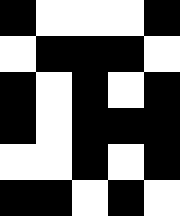[["black", "white", "white", "white", "black"], ["white", "black", "black", "black", "white"], ["black", "white", "black", "white", "black"], ["black", "white", "black", "black", "black"], ["white", "white", "black", "white", "black"], ["black", "black", "white", "black", "white"]]